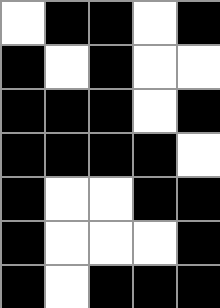[["white", "black", "black", "white", "black"], ["black", "white", "black", "white", "white"], ["black", "black", "black", "white", "black"], ["black", "black", "black", "black", "white"], ["black", "white", "white", "black", "black"], ["black", "white", "white", "white", "black"], ["black", "white", "black", "black", "black"]]